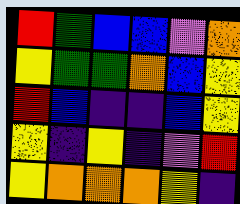[["red", "green", "blue", "blue", "violet", "orange"], ["yellow", "green", "green", "orange", "blue", "yellow"], ["red", "blue", "indigo", "indigo", "blue", "yellow"], ["yellow", "indigo", "yellow", "indigo", "violet", "red"], ["yellow", "orange", "orange", "orange", "yellow", "indigo"]]